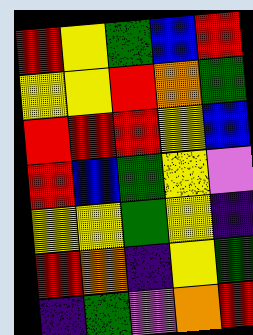[["red", "yellow", "green", "blue", "red"], ["yellow", "yellow", "red", "orange", "green"], ["red", "red", "red", "yellow", "blue"], ["red", "blue", "green", "yellow", "violet"], ["yellow", "yellow", "green", "yellow", "indigo"], ["red", "orange", "indigo", "yellow", "green"], ["indigo", "green", "violet", "orange", "red"]]